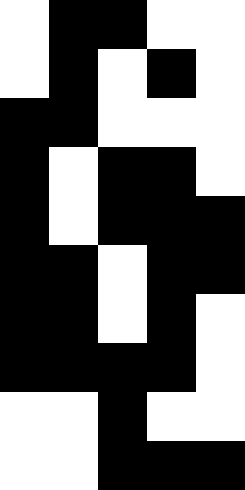[["white", "black", "black", "white", "white"], ["white", "black", "white", "black", "white"], ["black", "black", "white", "white", "white"], ["black", "white", "black", "black", "white"], ["black", "white", "black", "black", "black"], ["black", "black", "white", "black", "black"], ["black", "black", "white", "black", "white"], ["black", "black", "black", "black", "white"], ["white", "white", "black", "white", "white"], ["white", "white", "black", "black", "black"]]